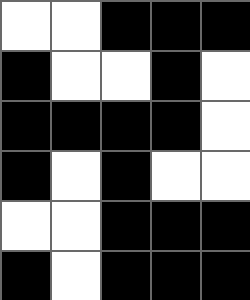[["white", "white", "black", "black", "black"], ["black", "white", "white", "black", "white"], ["black", "black", "black", "black", "white"], ["black", "white", "black", "white", "white"], ["white", "white", "black", "black", "black"], ["black", "white", "black", "black", "black"]]